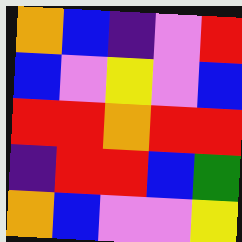[["orange", "blue", "indigo", "violet", "red"], ["blue", "violet", "yellow", "violet", "blue"], ["red", "red", "orange", "red", "red"], ["indigo", "red", "red", "blue", "green"], ["orange", "blue", "violet", "violet", "yellow"]]